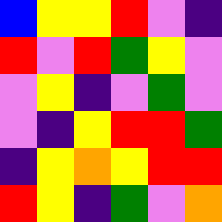[["blue", "yellow", "yellow", "red", "violet", "indigo"], ["red", "violet", "red", "green", "yellow", "violet"], ["violet", "yellow", "indigo", "violet", "green", "violet"], ["violet", "indigo", "yellow", "red", "red", "green"], ["indigo", "yellow", "orange", "yellow", "red", "red"], ["red", "yellow", "indigo", "green", "violet", "orange"]]